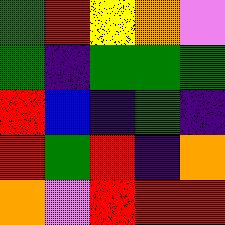[["green", "red", "yellow", "orange", "violet"], ["green", "indigo", "green", "green", "green"], ["red", "blue", "indigo", "green", "indigo"], ["red", "green", "red", "indigo", "orange"], ["orange", "violet", "red", "red", "red"]]